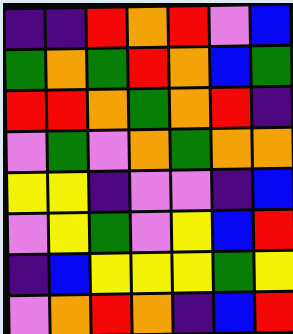[["indigo", "indigo", "red", "orange", "red", "violet", "blue"], ["green", "orange", "green", "red", "orange", "blue", "green"], ["red", "red", "orange", "green", "orange", "red", "indigo"], ["violet", "green", "violet", "orange", "green", "orange", "orange"], ["yellow", "yellow", "indigo", "violet", "violet", "indigo", "blue"], ["violet", "yellow", "green", "violet", "yellow", "blue", "red"], ["indigo", "blue", "yellow", "yellow", "yellow", "green", "yellow"], ["violet", "orange", "red", "orange", "indigo", "blue", "red"]]